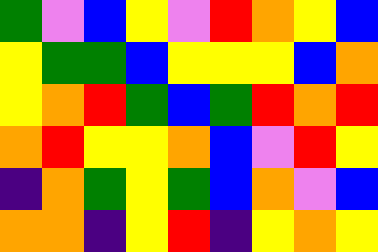[["green", "violet", "blue", "yellow", "violet", "red", "orange", "yellow", "blue"], ["yellow", "green", "green", "blue", "yellow", "yellow", "yellow", "blue", "orange"], ["yellow", "orange", "red", "green", "blue", "green", "red", "orange", "red"], ["orange", "red", "yellow", "yellow", "orange", "blue", "violet", "red", "yellow"], ["indigo", "orange", "green", "yellow", "green", "blue", "orange", "violet", "blue"], ["orange", "orange", "indigo", "yellow", "red", "indigo", "yellow", "orange", "yellow"]]